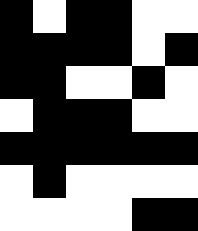[["black", "white", "black", "black", "white", "white"], ["black", "black", "black", "black", "white", "black"], ["black", "black", "white", "white", "black", "white"], ["white", "black", "black", "black", "white", "white"], ["black", "black", "black", "black", "black", "black"], ["white", "black", "white", "white", "white", "white"], ["white", "white", "white", "white", "black", "black"]]